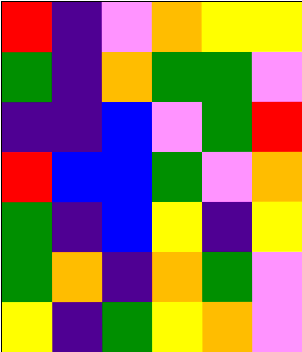[["red", "indigo", "violet", "orange", "yellow", "yellow"], ["green", "indigo", "orange", "green", "green", "violet"], ["indigo", "indigo", "blue", "violet", "green", "red"], ["red", "blue", "blue", "green", "violet", "orange"], ["green", "indigo", "blue", "yellow", "indigo", "yellow"], ["green", "orange", "indigo", "orange", "green", "violet"], ["yellow", "indigo", "green", "yellow", "orange", "violet"]]